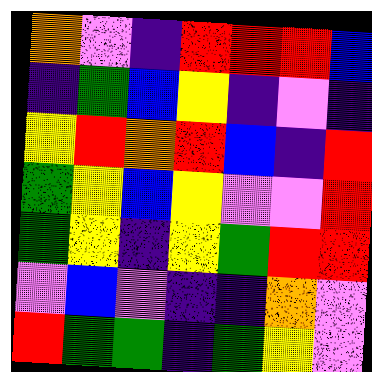[["orange", "violet", "indigo", "red", "red", "red", "blue"], ["indigo", "green", "blue", "yellow", "indigo", "violet", "indigo"], ["yellow", "red", "orange", "red", "blue", "indigo", "red"], ["green", "yellow", "blue", "yellow", "violet", "violet", "red"], ["green", "yellow", "indigo", "yellow", "green", "red", "red"], ["violet", "blue", "violet", "indigo", "indigo", "orange", "violet"], ["red", "green", "green", "indigo", "green", "yellow", "violet"]]